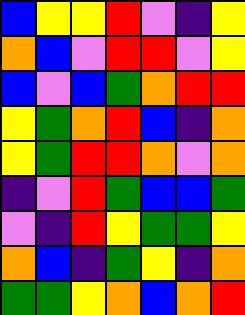[["blue", "yellow", "yellow", "red", "violet", "indigo", "yellow"], ["orange", "blue", "violet", "red", "red", "violet", "yellow"], ["blue", "violet", "blue", "green", "orange", "red", "red"], ["yellow", "green", "orange", "red", "blue", "indigo", "orange"], ["yellow", "green", "red", "red", "orange", "violet", "orange"], ["indigo", "violet", "red", "green", "blue", "blue", "green"], ["violet", "indigo", "red", "yellow", "green", "green", "yellow"], ["orange", "blue", "indigo", "green", "yellow", "indigo", "orange"], ["green", "green", "yellow", "orange", "blue", "orange", "red"]]